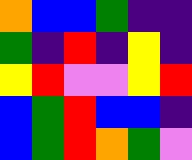[["orange", "blue", "blue", "green", "indigo", "indigo"], ["green", "indigo", "red", "indigo", "yellow", "indigo"], ["yellow", "red", "violet", "violet", "yellow", "red"], ["blue", "green", "red", "blue", "blue", "indigo"], ["blue", "green", "red", "orange", "green", "violet"]]